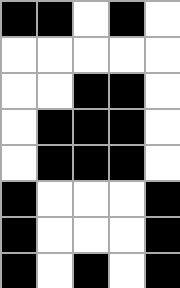[["black", "black", "white", "black", "white"], ["white", "white", "white", "white", "white"], ["white", "white", "black", "black", "white"], ["white", "black", "black", "black", "white"], ["white", "black", "black", "black", "white"], ["black", "white", "white", "white", "black"], ["black", "white", "white", "white", "black"], ["black", "white", "black", "white", "black"]]